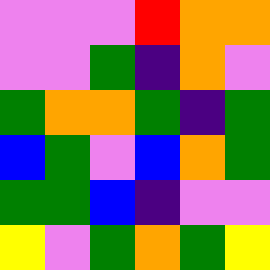[["violet", "violet", "violet", "red", "orange", "orange"], ["violet", "violet", "green", "indigo", "orange", "violet"], ["green", "orange", "orange", "green", "indigo", "green"], ["blue", "green", "violet", "blue", "orange", "green"], ["green", "green", "blue", "indigo", "violet", "violet"], ["yellow", "violet", "green", "orange", "green", "yellow"]]